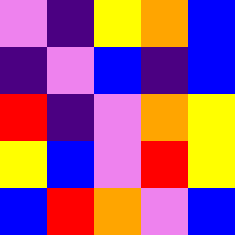[["violet", "indigo", "yellow", "orange", "blue"], ["indigo", "violet", "blue", "indigo", "blue"], ["red", "indigo", "violet", "orange", "yellow"], ["yellow", "blue", "violet", "red", "yellow"], ["blue", "red", "orange", "violet", "blue"]]